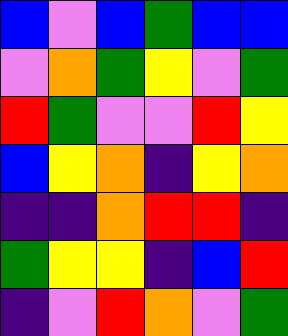[["blue", "violet", "blue", "green", "blue", "blue"], ["violet", "orange", "green", "yellow", "violet", "green"], ["red", "green", "violet", "violet", "red", "yellow"], ["blue", "yellow", "orange", "indigo", "yellow", "orange"], ["indigo", "indigo", "orange", "red", "red", "indigo"], ["green", "yellow", "yellow", "indigo", "blue", "red"], ["indigo", "violet", "red", "orange", "violet", "green"]]